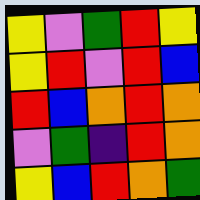[["yellow", "violet", "green", "red", "yellow"], ["yellow", "red", "violet", "red", "blue"], ["red", "blue", "orange", "red", "orange"], ["violet", "green", "indigo", "red", "orange"], ["yellow", "blue", "red", "orange", "green"]]